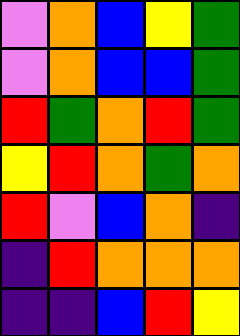[["violet", "orange", "blue", "yellow", "green"], ["violet", "orange", "blue", "blue", "green"], ["red", "green", "orange", "red", "green"], ["yellow", "red", "orange", "green", "orange"], ["red", "violet", "blue", "orange", "indigo"], ["indigo", "red", "orange", "orange", "orange"], ["indigo", "indigo", "blue", "red", "yellow"]]